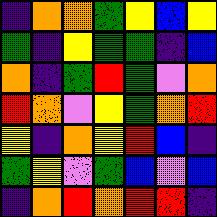[["indigo", "orange", "orange", "green", "yellow", "blue", "yellow"], ["green", "indigo", "yellow", "green", "green", "indigo", "blue"], ["orange", "indigo", "green", "red", "green", "violet", "orange"], ["red", "orange", "violet", "yellow", "green", "orange", "red"], ["yellow", "indigo", "orange", "yellow", "red", "blue", "indigo"], ["green", "yellow", "violet", "green", "blue", "violet", "blue"], ["indigo", "orange", "red", "orange", "red", "red", "indigo"]]